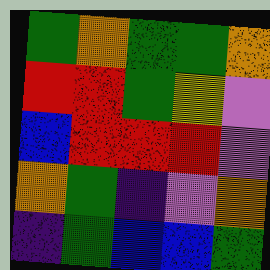[["green", "orange", "green", "green", "orange"], ["red", "red", "green", "yellow", "violet"], ["blue", "red", "red", "red", "violet"], ["orange", "green", "indigo", "violet", "orange"], ["indigo", "green", "blue", "blue", "green"]]